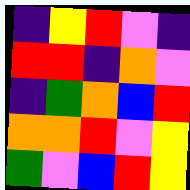[["indigo", "yellow", "red", "violet", "indigo"], ["red", "red", "indigo", "orange", "violet"], ["indigo", "green", "orange", "blue", "red"], ["orange", "orange", "red", "violet", "yellow"], ["green", "violet", "blue", "red", "yellow"]]